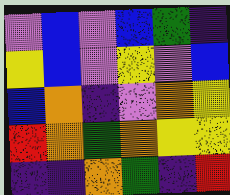[["violet", "blue", "violet", "blue", "green", "indigo"], ["yellow", "blue", "violet", "yellow", "violet", "blue"], ["blue", "orange", "indigo", "violet", "orange", "yellow"], ["red", "orange", "green", "orange", "yellow", "yellow"], ["indigo", "indigo", "orange", "green", "indigo", "red"]]